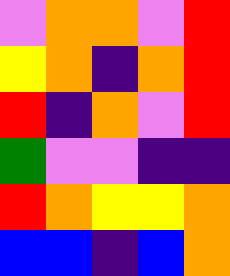[["violet", "orange", "orange", "violet", "red"], ["yellow", "orange", "indigo", "orange", "red"], ["red", "indigo", "orange", "violet", "red"], ["green", "violet", "violet", "indigo", "indigo"], ["red", "orange", "yellow", "yellow", "orange"], ["blue", "blue", "indigo", "blue", "orange"]]